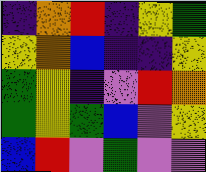[["indigo", "orange", "red", "indigo", "yellow", "green"], ["yellow", "orange", "blue", "indigo", "indigo", "yellow"], ["green", "yellow", "indigo", "violet", "red", "orange"], ["green", "yellow", "green", "blue", "violet", "yellow"], ["blue", "red", "violet", "green", "violet", "violet"]]